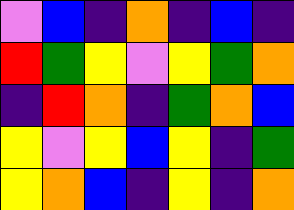[["violet", "blue", "indigo", "orange", "indigo", "blue", "indigo"], ["red", "green", "yellow", "violet", "yellow", "green", "orange"], ["indigo", "red", "orange", "indigo", "green", "orange", "blue"], ["yellow", "violet", "yellow", "blue", "yellow", "indigo", "green"], ["yellow", "orange", "blue", "indigo", "yellow", "indigo", "orange"]]